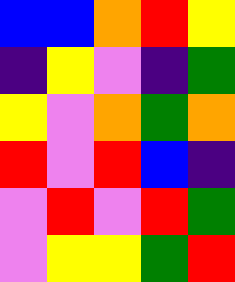[["blue", "blue", "orange", "red", "yellow"], ["indigo", "yellow", "violet", "indigo", "green"], ["yellow", "violet", "orange", "green", "orange"], ["red", "violet", "red", "blue", "indigo"], ["violet", "red", "violet", "red", "green"], ["violet", "yellow", "yellow", "green", "red"]]